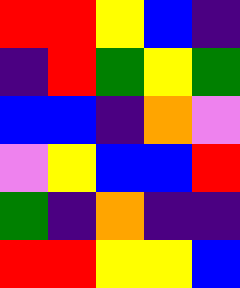[["red", "red", "yellow", "blue", "indigo"], ["indigo", "red", "green", "yellow", "green"], ["blue", "blue", "indigo", "orange", "violet"], ["violet", "yellow", "blue", "blue", "red"], ["green", "indigo", "orange", "indigo", "indigo"], ["red", "red", "yellow", "yellow", "blue"]]